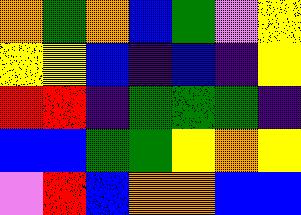[["orange", "green", "orange", "blue", "green", "violet", "yellow"], ["yellow", "yellow", "blue", "indigo", "blue", "indigo", "yellow"], ["red", "red", "indigo", "green", "green", "green", "indigo"], ["blue", "blue", "green", "green", "yellow", "orange", "yellow"], ["violet", "red", "blue", "orange", "orange", "blue", "blue"]]